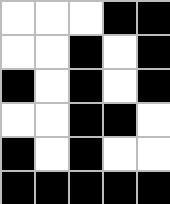[["white", "white", "white", "black", "black"], ["white", "white", "black", "white", "black"], ["black", "white", "black", "white", "black"], ["white", "white", "black", "black", "white"], ["black", "white", "black", "white", "white"], ["black", "black", "black", "black", "black"]]